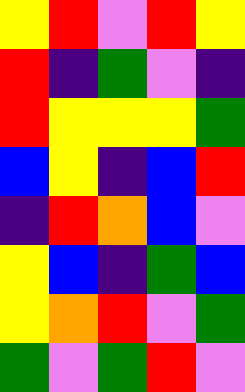[["yellow", "red", "violet", "red", "yellow"], ["red", "indigo", "green", "violet", "indigo"], ["red", "yellow", "yellow", "yellow", "green"], ["blue", "yellow", "indigo", "blue", "red"], ["indigo", "red", "orange", "blue", "violet"], ["yellow", "blue", "indigo", "green", "blue"], ["yellow", "orange", "red", "violet", "green"], ["green", "violet", "green", "red", "violet"]]